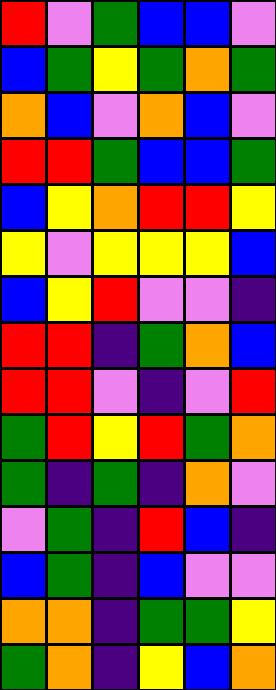[["red", "violet", "green", "blue", "blue", "violet"], ["blue", "green", "yellow", "green", "orange", "green"], ["orange", "blue", "violet", "orange", "blue", "violet"], ["red", "red", "green", "blue", "blue", "green"], ["blue", "yellow", "orange", "red", "red", "yellow"], ["yellow", "violet", "yellow", "yellow", "yellow", "blue"], ["blue", "yellow", "red", "violet", "violet", "indigo"], ["red", "red", "indigo", "green", "orange", "blue"], ["red", "red", "violet", "indigo", "violet", "red"], ["green", "red", "yellow", "red", "green", "orange"], ["green", "indigo", "green", "indigo", "orange", "violet"], ["violet", "green", "indigo", "red", "blue", "indigo"], ["blue", "green", "indigo", "blue", "violet", "violet"], ["orange", "orange", "indigo", "green", "green", "yellow"], ["green", "orange", "indigo", "yellow", "blue", "orange"]]